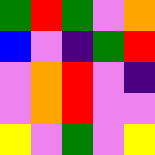[["green", "red", "green", "violet", "orange"], ["blue", "violet", "indigo", "green", "red"], ["violet", "orange", "red", "violet", "indigo"], ["violet", "orange", "red", "violet", "violet"], ["yellow", "violet", "green", "violet", "yellow"]]